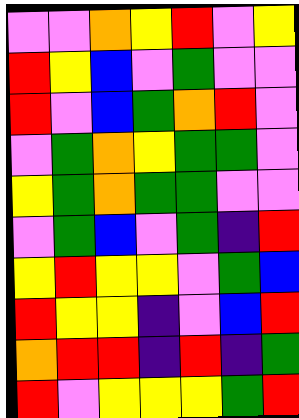[["violet", "violet", "orange", "yellow", "red", "violet", "yellow"], ["red", "yellow", "blue", "violet", "green", "violet", "violet"], ["red", "violet", "blue", "green", "orange", "red", "violet"], ["violet", "green", "orange", "yellow", "green", "green", "violet"], ["yellow", "green", "orange", "green", "green", "violet", "violet"], ["violet", "green", "blue", "violet", "green", "indigo", "red"], ["yellow", "red", "yellow", "yellow", "violet", "green", "blue"], ["red", "yellow", "yellow", "indigo", "violet", "blue", "red"], ["orange", "red", "red", "indigo", "red", "indigo", "green"], ["red", "violet", "yellow", "yellow", "yellow", "green", "red"]]